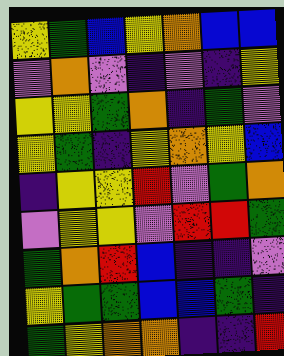[["yellow", "green", "blue", "yellow", "orange", "blue", "blue"], ["violet", "orange", "violet", "indigo", "violet", "indigo", "yellow"], ["yellow", "yellow", "green", "orange", "indigo", "green", "violet"], ["yellow", "green", "indigo", "yellow", "orange", "yellow", "blue"], ["indigo", "yellow", "yellow", "red", "violet", "green", "orange"], ["violet", "yellow", "yellow", "violet", "red", "red", "green"], ["green", "orange", "red", "blue", "indigo", "indigo", "violet"], ["yellow", "green", "green", "blue", "blue", "green", "indigo"], ["green", "yellow", "orange", "orange", "indigo", "indigo", "red"]]